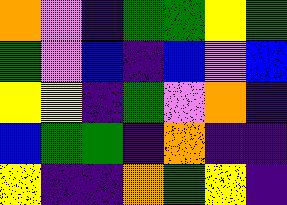[["orange", "violet", "indigo", "green", "green", "yellow", "green"], ["green", "violet", "blue", "indigo", "blue", "violet", "blue"], ["yellow", "yellow", "indigo", "green", "violet", "orange", "indigo"], ["blue", "green", "green", "indigo", "orange", "indigo", "indigo"], ["yellow", "indigo", "indigo", "orange", "green", "yellow", "indigo"]]